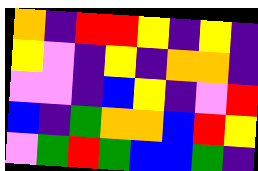[["orange", "indigo", "red", "red", "yellow", "indigo", "yellow", "indigo"], ["yellow", "violet", "indigo", "yellow", "indigo", "orange", "orange", "indigo"], ["violet", "violet", "indigo", "blue", "yellow", "indigo", "violet", "red"], ["blue", "indigo", "green", "orange", "orange", "blue", "red", "yellow"], ["violet", "green", "red", "green", "blue", "blue", "green", "indigo"]]